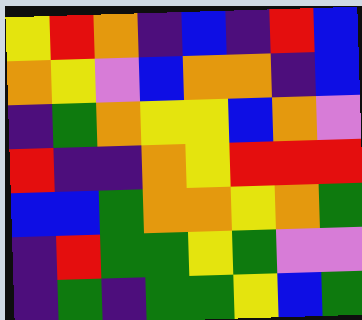[["yellow", "red", "orange", "indigo", "blue", "indigo", "red", "blue"], ["orange", "yellow", "violet", "blue", "orange", "orange", "indigo", "blue"], ["indigo", "green", "orange", "yellow", "yellow", "blue", "orange", "violet"], ["red", "indigo", "indigo", "orange", "yellow", "red", "red", "red"], ["blue", "blue", "green", "orange", "orange", "yellow", "orange", "green"], ["indigo", "red", "green", "green", "yellow", "green", "violet", "violet"], ["indigo", "green", "indigo", "green", "green", "yellow", "blue", "green"]]